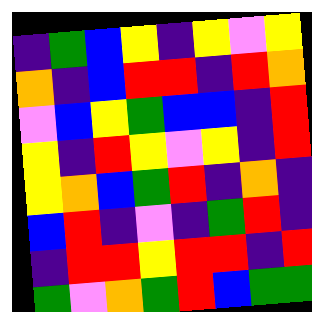[["indigo", "green", "blue", "yellow", "indigo", "yellow", "violet", "yellow"], ["orange", "indigo", "blue", "red", "red", "indigo", "red", "orange"], ["violet", "blue", "yellow", "green", "blue", "blue", "indigo", "red"], ["yellow", "indigo", "red", "yellow", "violet", "yellow", "indigo", "red"], ["yellow", "orange", "blue", "green", "red", "indigo", "orange", "indigo"], ["blue", "red", "indigo", "violet", "indigo", "green", "red", "indigo"], ["indigo", "red", "red", "yellow", "red", "red", "indigo", "red"], ["green", "violet", "orange", "green", "red", "blue", "green", "green"]]